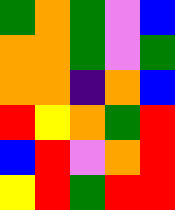[["green", "orange", "green", "violet", "blue"], ["orange", "orange", "green", "violet", "green"], ["orange", "orange", "indigo", "orange", "blue"], ["red", "yellow", "orange", "green", "red"], ["blue", "red", "violet", "orange", "red"], ["yellow", "red", "green", "red", "red"]]